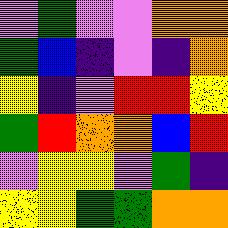[["violet", "green", "violet", "violet", "orange", "orange"], ["green", "blue", "indigo", "violet", "indigo", "orange"], ["yellow", "indigo", "violet", "red", "red", "yellow"], ["green", "red", "orange", "orange", "blue", "red"], ["violet", "yellow", "yellow", "violet", "green", "indigo"], ["yellow", "yellow", "green", "green", "orange", "orange"]]